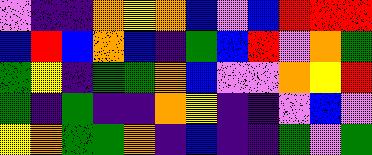[["violet", "indigo", "indigo", "orange", "yellow", "orange", "blue", "violet", "blue", "red", "red", "red"], ["blue", "red", "blue", "orange", "blue", "indigo", "green", "blue", "red", "violet", "orange", "green"], ["green", "yellow", "indigo", "green", "green", "orange", "blue", "violet", "violet", "orange", "yellow", "red"], ["green", "indigo", "green", "indigo", "indigo", "orange", "yellow", "indigo", "indigo", "violet", "blue", "violet"], ["yellow", "orange", "green", "green", "orange", "indigo", "blue", "indigo", "indigo", "green", "violet", "green"]]